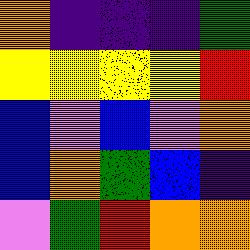[["orange", "indigo", "indigo", "indigo", "green"], ["yellow", "yellow", "yellow", "yellow", "red"], ["blue", "violet", "blue", "violet", "orange"], ["blue", "orange", "green", "blue", "indigo"], ["violet", "green", "red", "orange", "orange"]]